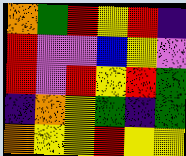[["orange", "green", "red", "yellow", "red", "indigo"], ["red", "violet", "violet", "blue", "yellow", "violet"], ["red", "violet", "red", "yellow", "red", "green"], ["indigo", "orange", "yellow", "green", "indigo", "green"], ["orange", "yellow", "yellow", "red", "yellow", "yellow"]]